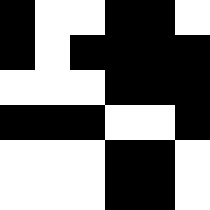[["black", "white", "white", "black", "black", "white"], ["black", "white", "black", "black", "black", "black"], ["white", "white", "white", "black", "black", "black"], ["black", "black", "black", "white", "white", "black"], ["white", "white", "white", "black", "black", "white"], ["white", "white", "white", "black", "black", "white"]]